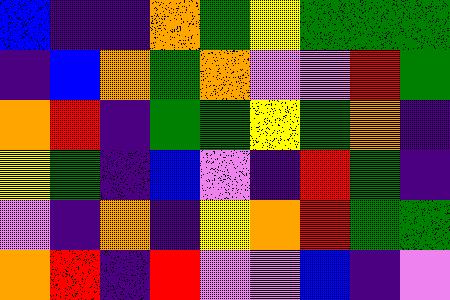[["blue", "indigo", "indigo", "orange", "green", "yellow", "green", "green", "green"], ["indigo", "blue", "orange", "green", "orange", "violet", "violet", "red", "green"], ["orange", "red", "indigo", "green", "green", "yellow", "green", "orange", "indigo"], ["yellow", "green", "indigo", "blue", "violet", "indigo", "red", "green", "indigo"], ["violet", "indigo", "orange", "indigo", "yellow", "orange", "red", "green", "green"], ["orange", "red", "indigo", "red", "violet", "violet", "blue", "indigo", "violet"]]